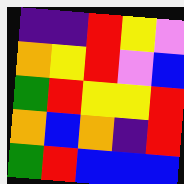[["indigo", "indigo", "red", "yellow", "violet"], ["orange", "yellow", "red", "violet", "blue"], ["green", "red", "yellow", "yellow", "red"], ["orange", "blue", "orange", "indigo", "red"], ["green", "red", "blue", "blue", "blue"]]